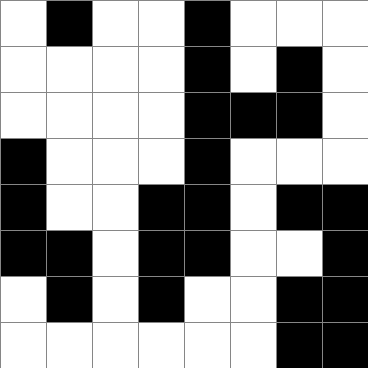[["white", "black", "white", "white", "black", "white", "white", "white"], ["white", "white", "white", "white", "black", "white", "black", "white"], ["white", "white", "white", "white", "black", "black", "black", "white"], ["black", "white", "white", "white", "black", "white", "white", "white"], ["black", "white", "white", "black", "black", "white", "black", "black"], ["black", "black", "white", "black", "black", "white", "white", "black"], ["white", "black", "white", "black", "white", "white", "black", "black"], ["white", "white", "white", "white", "white", "white", "black", "black"]]